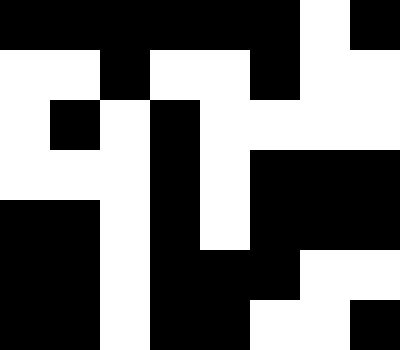[["black", "black", "black", "black", "black", "black", "white", "black"], ["white", "white", "black", "white", "white", "black", "white", "white"], ["white", "black", "white", "black", "white", "white", "white", "white"], ["white", "white", "white", "black", "white", "black", "black", "black"], ["black", "black", "white", "black", "white", "black", "black", "black"], ["black", "black", "white", "black", "black", "black", "white", "white"], ["black", "black", "white", "black", "black", "white", "white", "black"]]